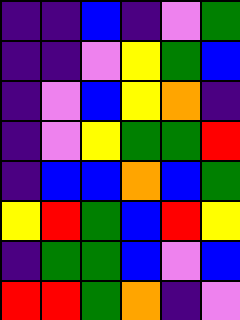[["indigo", "indigo", "blue", "indigo", "violet", "green"], ["indigo", "indigo", "violet", "yellow", "green", "blue"], ["indigo", "violet", "blue", "yellow", "orange", "indigo"], ["indigo", "violet", "yellow", "green", "green", "red"], ["indigo", "blue", "blue", "orange", "blue", "green"], ["yellow", "red", "green", "blue", "red", "yellow"], ["indigo", "green", "green", "blue", "violet", "blue"], ["red", "red", "green", "orange", "indigo", "violet"]]